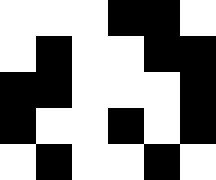[["white", "white", "white", "black", "black", "white"], ["white", "black", "white", "white", "black", "black"], ["black", "black", "white", "white", "white", "black"], ["black", "white", "white", "black", "white", "black"], ["white", "black", "white", "white", "black", "white"]]